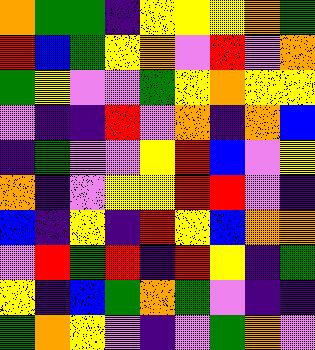[["orange", "green", "green", "indigo", "yellow", "yellow", "yellow", "orange", "green"], ["red", "blue", "green", "yellow", "orange", "violet", "red", "violet", "orange"], ["green", "yellow", "violet", "violet", "green", "yellow", "orange", "yellow", "yellow"], ["violet", "indigo", "indigo", "red", "violet", "orange", "indigo", "orange", "blue"], ["indigo", "green", "violet", "violet", "yellow", "red", "blue", "violet", "yellow"], ["orange", "indigo", "violet", "yellow", "yellow", "red", "red", "violet", "indigo"], ["blue", "indigo", "yellow", "indigo", "red", "yellow", "blue", "orange", "orange"], ["violet", "red", "green", "red", "indigo", "red", "yellow", "indigo", "green"], ["yellow", "indigo", "blue", "green", "orange", "green", "violet", "indigo", "indigo"], ["green", "orange", "yellow", "violet", "indigo", "violet", "green", "orange", "violet"]]